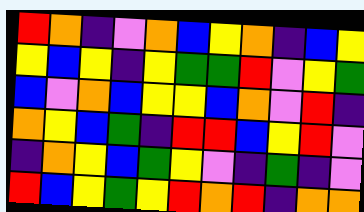[["red", "orange", "indigo", "violet", "orange", "blue", "yellow", "orange", "indigo", "blue", "yellow"], ["yellow", "blue", "yellow", "indigo", "yellow", "green", "green", "red", "violet", "yellow", "green"], ["blue", "violet", "orange", "blue", "yellow", "yellow", "blue", "orange", "violet", "red", "indigo"], ["orange", "yellow", "blue", "green", "indigo", "red", "red", "blue", "yellow", "red", "violet"], ["indigo", "orange", "yellow", "blue", "green", "yellow", "violet", "indigo", "green", "indigo", "violet"], ["red", "blue", "yellow", "green", "yellow", "red", "orange", "red", "indigo", "orange", "orange"]]